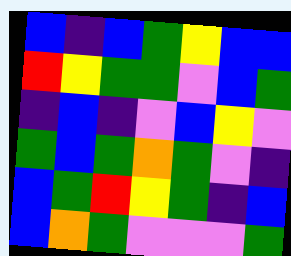[["blue", "indigo", "blue", "green", "yellow", "blue", "blue"], ["red", "yellow", "green", "green", "violet", "blue", "green"], ["indigo", "blue", "indigo", "violet", "blue", "yellow", "violet"], ["green", "blue", "green", "orange", "green", "violet", "indigo"], ["blue", "green", "red", "yellow", "green", "indigo", "blue"], ["blue", "orange", "green", "violet", "violet", "violet", "green"]]